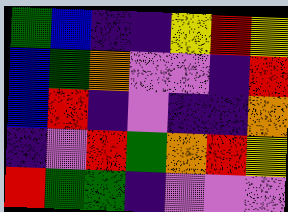[["green", "blue", "indigo", "indigo", "yellow", "red", "yellow"], ["blue", "green", "orange", "violet", "violet", "indigo", "red"], ["blue", "red", "indigo", "violet", "indigo", "indigo", "orange"], ["indigo", "violet", "red", "green", "orange", "red", "yellow"], ["red", "green", "green", "indigo", "violet", "violet", "violet"]]